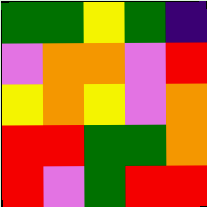[["green", "green", "yellow", "green", "indigo"], ["violet", "orange", "orange", "violet", "red"], ["yellow", "orange", "yellow", "violet", "orange"], ["red", "red", "green", "green", "orange"], ["red", "violet", "green", "red", "red"]]